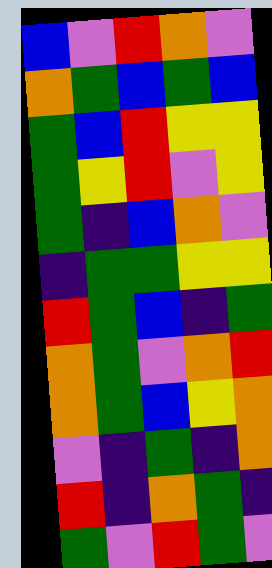[["blue", "violet", "red", "orange", "violet"], ["orange", "green", "blue", "green", "blue"], ["green", "blue", "red", "yellow", "yellow"], ["green", "yellow", "red", "violet", "yellow"], ["green", "indigo", "blue", "orange", "violet"], ["indigo", "green", "green", "yellow", "yellow"], ["red", "green", "blue", "indigo", "green"], ["orange", "green", "violet", "orange", "red"], ["orange", "green", "blue", "yellow", "orange"], ["violet", "indigo", "green", "indigo", "orange"], ["red", "indigo", "orange", "green", "indigo"], ["green", "violet", "red", "green", "violet"]]